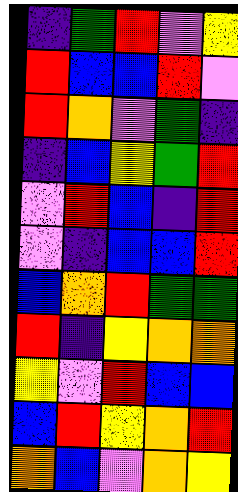[["indigo", "green", "red", "violet", "yellow"], ["red", "blue", "blue", "red", "violet"], ["red", "orange", "violet", "green", "indigo"], ["indigo", "blue", "yellow", "green", "red"], ["violet", "red", "blue", "indigo", "red"], ["violet", "indigo", "blue", "blue", "red"], ["blue", "orange", "red", "green", "green"], ["red", "indigo", "yellow", "orange", "orange"], ["yellow", "violet", "red", "blue", "blue"], ["blue", "red", "yellow", "orange", "red"], ["orange", "blue", "violet", "orange", "yellow"]]